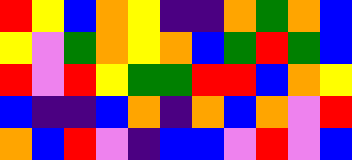[["red", "yellow", "blue", "orange", "yellow", "indigo", "indigo", "orange", "green", "orange", "blue"], ["yellow", "violet", "green", "orange", "yellow", "orange", "blue", "green", "red", "green", "blue"], ["red", "violet", "red", "yellow", "green", "green", "red", "red", "blue", "orange", "yellow"], ["blue", "indigo", "indigo", "blue", "orange", "indigo", "orange", "blue", "orange", "violet", "red"], ["orange", "blue", "red", "violet", "indigo", "blue", "blue", "violet", "red", "violet", "blue"]]